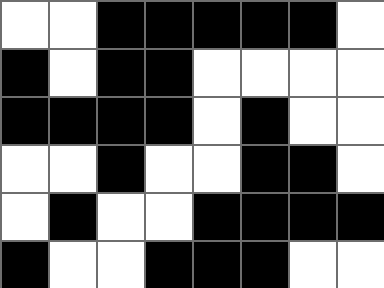[["white", "white", "black", "black", "black", "black", "black", "white"], ["black", "white", "black", "black", "white", "white", "white", "white"], ["black", "black", "black", "black", "white", "black", "white", "white"], ["white", "white", "black", "white", "white", "black", "black", "white"], ["white", "black", "white", "white", "black", "black", "black", "black"], ["black", "white", "white", "black", "black", "black", "white", "white"]]